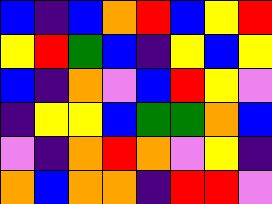[["blue", "indigo", "blue", "orange", "red", "blue", "yellow", "red"], ["yellow", "red", "green", "blue", "indigo", "yellow", "blue", "yellow"], ["blue", "indigo", "orange", "violet", "blue", "red", "yellow", "violet"], ["indigo", "yellow", "yellow", "blue", "green", "green", "orange", "blue"], ["violet", "indigo", "orange", "red", "orange", "violet", "yellow", "indigo"], ["orange", "blue", "orange", "orange", "indigo", "red", "red", "violet"]]